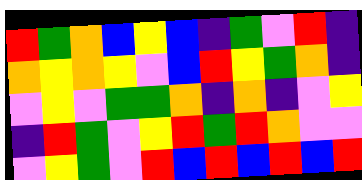[["red", "green", "orange", "blue", "yellow", "blue", "indigo", "green", "violet", "red", "indigo"], ["orange", "yellow", "orange", "yellow", "violet", "blue", "red", "yellow", "green", "orange", "indigo"], ["violet", "yellow", "violet", "green", "green", "orange", "indigo", "orange", "indigo", "violet", "yellow"], ["indigo", "red", "green", "violet", "yellow", "red", "green", "red", "orange", "violet", "violet"], ["violet", "yellow", "green", "violet", "red", "blue", "red", "blue", "red", "blue", "red"]]